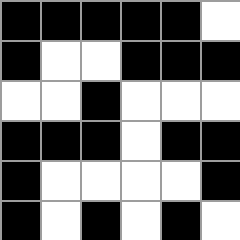[["black", "black", "black", "black", "black", "white"], ["black", "white", "white", "black", "black", "black"], ["white", "white", "black", "white", "white", "white"], ["black", "black", "black", "white", "black", "black"], ["black", "white", "white", "white", "white", "black"], ["black", "white", "black", "white", "black", "white"]]